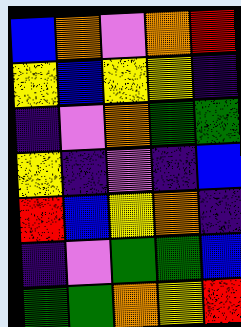[["blue", "orange", "violet", "orange", "red"], ["yellow", "blue", "yellow", "yellow", "indigo"], ["indigo", "violet", "orange", "green", "green"], ["yellow", "indigo", "violet", "indigo", "blue"], ["red", "blue", "yellow", "orange", "indigo"], ["indigo", "violet", "green", "green", "blue"], ["green", "green", "orange", "yellow", "red"]]